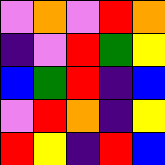[["violet", "orange", "violet", "red", "orange"], ["indigo", "violet", "red", "green", "yellow"], ["blue", "green", "red", "indigo", "blue"], ["violet", "red", "orange", "indigo", "yellow"], ["red", "yellow", "indigo", "red", "blue"]]